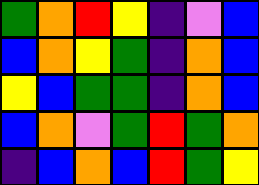[["green", "orange", "red", "yellow", "indigo", "violet", "blue"], ["blue", "orange", "yellow", "green", "indigo", "orange", "blue"], ["yellow", "blue", "green", "green", "indigo", "orange", "blue"], ["blue", "orange", "violet", "green", "red", "green", "orange"], ["indigo", "blue", "orange", "blue", "red", "green", "yellow"]]